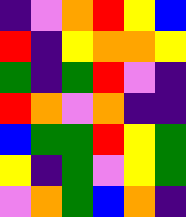[["indigo", "violet", "orange", "red", "yellow", "blue"], ["red", "indigo", "yellow", "orange", "orange", "yellow"], ["green", "indigo", "green", "red", "violet", "indigo"], ["red", "orange", "violet", "orange", "indigo", "indigo"], ["blue", "green", "green", "red", "yellow", "green"], ["yellow", "indigo", "green", "violet", "yellow", "green"], ["violet", "orange", "green", "blue", "orange", "indigo"]]